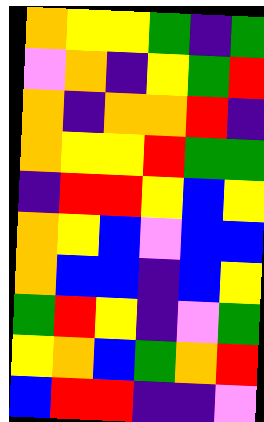[["orange", "yellow", "yellow", "green", "indigo", "green"], ["violet", "orange", "indigo", "yellow", "green", "red"], ["orange", "indigo", "orange", "orange", "red", "indigo"], ["orange", "yellow", "yellow", "red", "green", "green"], ["indigo", "red", "red", "yellow", "blue", "yellow"], ["orange", "yellow", "blue", "violet", "blue", "blue"], ["orange", "blue", "blue", "indigo", "blue", "yellow"], ["green", "red", "yellow", "indigo", "violet", "green"], ["yellow", "orange", "blue", "green", "orange", "red"], ["blue", "red", "red", "indigo", "indigo", "violet"]]